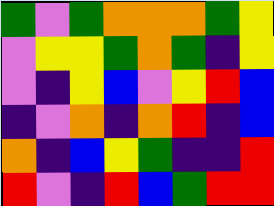[["green", "violet", "green", "orange", "orange", "orange", "green", "yellow"], ["violet", "yellow", "yellow", "green", "orange", "green", "indigo", "yellow"], ["violet", "indigo", "yellow", "blue", "violet", "yellow", "red", "blue"], ["indigo", "violet", "orange", "indigo", "orange", "red", "indigo", "blue"], ["orange", "indigo", "blue", "yellow", "green", "indigo", "indigo", "red"], ["red", "violet", "indigo", "red", "blue", "green", "red", "red"]]